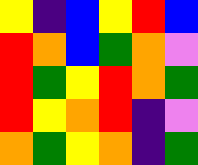[["yellow", "indigo", "blue", "yellow", "red", "blue"], ["red", "orange", "blue", "green", "orange", "violet"], ["red", "green", "yellow", "red", "orange", "green"], ["red", "yellow", "orange", "red", "indigo", "violet"], ["orange", "green", "yellow", "orange", "indigo", "green"]]